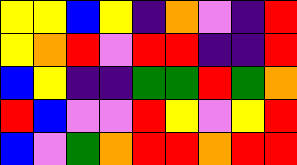[["yellow", "yellow", "blue", "yellow", "indigo", "orange", "violet", "indigo", "red"], ["yellow", "orange", "red", "violet", "red", "red", "indigo", "indigo", "red"], ["blue", "yellow", "indigo", "indigo", "green", "green", "red", "green", "orange"], ["red", "blue", "violet", "violet", "red", "yellow", "violet", "yellow", "red"], ["blue", "violet", "green", "orange", "red", "red", "orange", "red", "red"]]